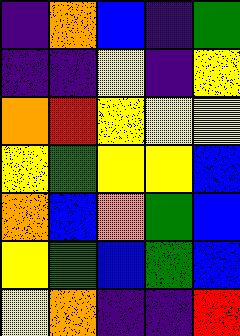[["indigo", "orange", "blue", "indigo", "green"], ["indigo", "indigo", "yellow", "indigo", "yellow"], ["orange", "red", "yellow", "yellow", "yellow"], ["yellow", "green", "yellow", "yellow", "blue"], ["orange", "blue", "orange", "green", "blue"], ["yellow", "green", "blue", "green", "blue"], ["yellow", "orange", "indigo", "indigo", "red"]]